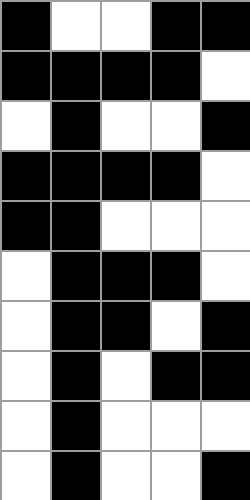[["black", "white", "white", "black", "black"], ["black", "black", "black", "black", "white"], ["white", "black", "white", "white", "black"], ["black", "black", "black", "black", "white"], ["black", "black", "white", "white", "white"], ["white", "black", "black", "black", "white"], ["white", "black", "black", "white", "black"], ["white", "black", "white", "black", "black"], ["white", "black", "white", "white", "white"], ["white", "black", "white", "white", "black"]]